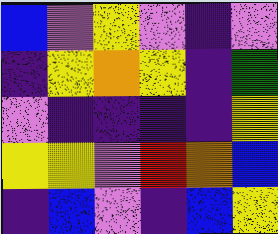[["blue", "violet", "yellow", "violet", "indigo", "violet"], ["indigo", "yellow", "orange", "yellow", "indigo", "green"], ["violet", "indigo", "indigo", "indigo", "indigo", "yellow"], ["yellow", "yellow", "violet", "red", "orange", "blue"], ["indigo", "blue", "violet", "indigo", "blue", "yellow"]]